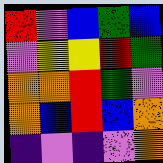[["red", "violet", "blue", "green", "blue"], ["violet", "yellow", "yellow", "red", "green"], ["orange", "orange", "red", "green", "violet"], ["orange", "blue", "red", "blue", "orange"], ["indigo", "violet", "indigo", "violet", "orange"]]